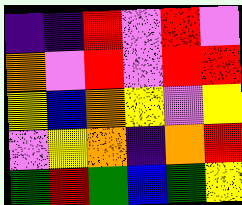[["indigo", "indigo", "red", "violet", "red", "violet"], ["orange", "violet", "red", "violet", "red", "red"], ["yellow", "blue", "orange", "yellow", "violet", "yellow"], ["violet", "yellow", "orange", "indigo", "orange", "red"], ["green", "red", "green", "blue", "green", "yellow"]]